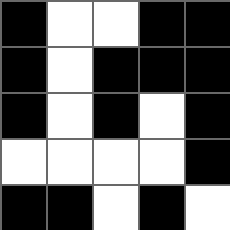[["black", "white", "white", "black", "black"], ["black", "white", "black", "black", "black"], ["black", "white", "black", "white", "black"], ["white", "white", "white", "white", "black"], ["black", "black", "white", "black", "white"]]